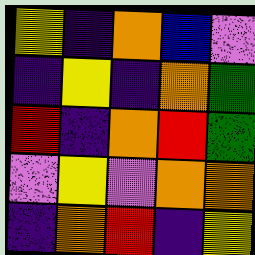[["yellow", "indigo", "orange", "blue", "violet"], ["indigo", "yellow", "indigo", "orange", "green"], ["red", "indigo", "orange", "red", "green"], ["violet", "yellow", "violet", "orange", "orange"], ["indigo", "orange", "red", "indigo", "yellow"]]